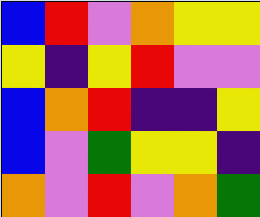[["blue", "red", "violet", "orange", "yellow", "yellow"], ["yellow", "indigo", "yellow", "red", "violet", "violet"], ["blue", "orange", "red", "indigo", "indigo", "yellow"], ["blue", "violet", "green", "yellow", "yellow", "indigo"], ["orange", "violet", "red", "violet", "orange", "green"]]